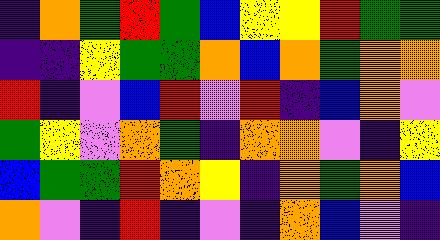[["indigo", "orange", "green", "red", "green", "blue", "yellow", "yellow", "red", "green", "green"], ["indigo", "indigo", "yellow", "green", "green", "orange", "blue", "orange", "green", "orange", "orange"], ["red", "indigo", "violet", "blue", "red", "violet", "red", "indigo", "blue", "orange", "violet"], ["green", "yellow", "violet", "orange", "green", "indigo", "orange", "orange", "violet", "indigo", "yellow"], ["blue", "green", "green", "red", "orange", "yellow", "indigo", "orange", "green", "orange", "blue"], ["orange", "violet", "indigo", "red", "indigo", "violet", "indigo", "orange", "blue", "violet", "indigo"]]